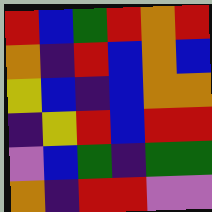[["red", "blue", "green", "red", "orange", "red"], ["orange", "indigo", "red", "blue", "orange", "blue"], ["yellow", "blue", "indigo", "blue", "orange", "orange"], ["indigo", "yellow", "red", "blue", "red", "red"], ["violet", "blue", "green", "indigo", "green", "green"], ["orange", "indigo", "red", "red", "violet", "violet"]]